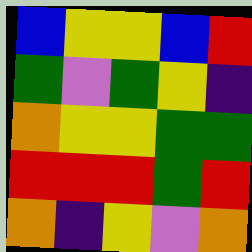[["blue", "yellow", "yellow", "blue", "red"], ["green", "violet", "green", "yellow", "indigo"], ["orange", "yellow", "yellow", "green", "green"], ["red", "red", "red", "green", "red"], ["orange", "indigo", "yellow", "violet", "orange"]]